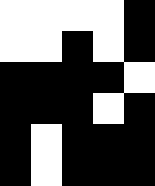[["white", "white", "white", "white", "black"], ["white", "white", "black", "white", "black"], ["black", "black", "black", "black", "white"], ["black", "black", "black", "white", "black"], ["black", "white", "black", "black", "black"], ["black", "white", "black", "black", "black"]]